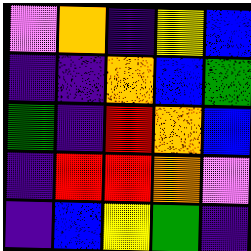[["violet", "orange", "indigo", "yellow", "blue"], ["indigo", "indigo", "orange", "blue", "green"], ["green", "indigo", "red", "orange", "blue"], ["indigo", "red", "red", "orange", "violet"], ["indigo", "blue", "yellow", "green", "indigo"]]